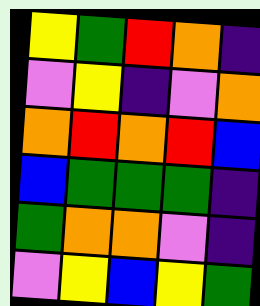[["yellow", "green", "red", "orange", "indigo"], ["violet", "yellow", "indigo", "violet", "orange"], ["orange", "red", "orange", "red", "blue"], ["blue", "green", "green", "green", "indigo"], ["green", "orange", "orange", "violet", "indigo"], ["violet", "yellow", "blue", "yellow", "green"]]